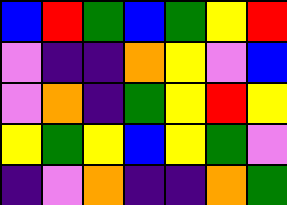[["blue", "red", "green", "blue", "green", "yellow", "red"], ["violet", "indigo", "indigo", "orange", "yellow", "violet", "blue"], ["violet", "orange", "indigo", "green", "yellow", "red", "yellow"], ["yellow", "green", "yellow", "blue", "yellow", "green", "violet"], ["indigo", "violet", "orange", "indigo", "indigo", "orange", "green"]]